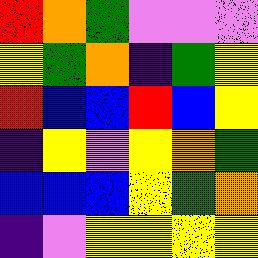[["red", "orange", "green", "violet", "violet", "violet"], ["yellow", "green", "orange", "indigo", "green", "yellow"], ["red", "blue", "blue", "red", "blue", "yellow"], ["indigo", "yellow", "violet", "yellow", "orange", "green"], ["blue", "blue", "blue", "yellow", "green", "orange"], ["indigo", "violet", "yellow", "yellow", "yellow", "yellow"]]